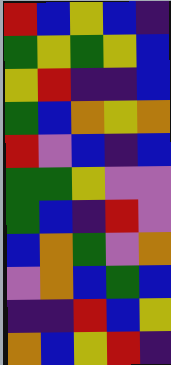[["red", "blue", "yellow", "blue", "indigo"], ["green", "yellow", "green", "yellow", "blue"], ["yellow", "red", "indigo", "indigo", "blue"], ["green", "blue", "orange", "yellow", "orange"], ["red", "violet", "blue", "indigo", "blue"], ["green", "green", "yellow", "violet", "violet"], ["green", "blue", "indigo", "red", "violet"], ["blue", "orange", "green", "violet", "orange"], ["violet", "orange", "blue", "green", "blue"], ["indigo", "indigo", "red", "blue", "yellow"], ["orange", "blue", "yellow", "red", "indigo"]]